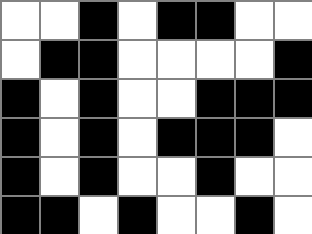[["white", "white", "black", "white", "black", "black", "white", "white"], ["white", "black", "black", "white", "white", "white", "white", "black"], ["black", "white", "black", "white", "white", "black", "black", "black"], ["black", "white", "black", "white", "black", "black", "black", "white"], ["black", "white", "black", "white", "white", "black", "white", "white"], ["black", "black", "white", "black", "white", "white", "black", "white"]]